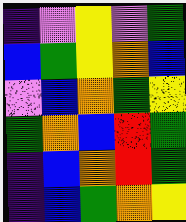[["indigo", "violet", "yellow", "violet", "green"], ["blue", "green", "yellow", "orange", "blue"], ["violet", "blue", "orange", "green", "yellow"], ["green", "orange", "blue", "red", "green"], ["indigo", "blue", "orange", "red", "green"], ["indigo", "blue", "green", "orange", "yellow"]]